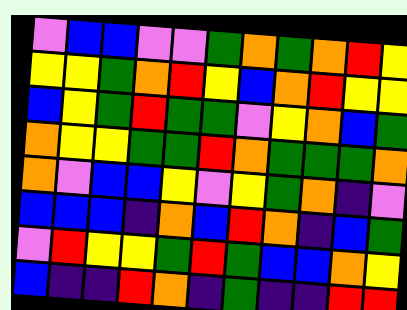[["violet", "blue", "blue", "violet", "violet", "green", "orange", "green", "orange", "red", "yellow"], ["yellow", "yellow", "green", "orange", "red", "yellow", "blue", "orange", "red", "yellow", "yellow"], ["blue", "yellow", "green", "red", "green", "green", "violet", "yellow", "orange", "blue", "green"], ["orange", "yellow", "yellow", "green", "green", "red", "orange", "green", "green", "green", "orange"], ["orange", "violet", "blue", "blue", "yellow", "violet", "yellow", "green", "orange", "indigo", "violet"], ["blue", "blue", "blue", "indigo", "orange", "blue", "red", "orange", "indigo", "blue", "green"], ["violet", "red", "yellow", "yellow", "green", "red", "green", "blue", "blue", "orange", "yellow"], ["blue", "indigo", "indigo", "red", "orange", "indigo", "green", "indigo", "indigo", "red", "red"]]